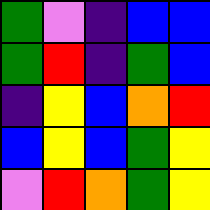[["green", "violet", "indigo", "blue", "blue"], ["green", "red", "indigo", "green", "blue"], ["indigo", "yellow", "blue", "orange", "red"], ["blue", "yellow", "blue", "green", "yellow"], ["violet", "red", "orange", "green", "yellow"]]